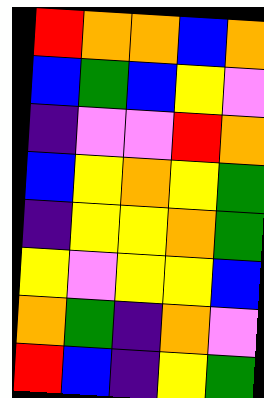[["red", "orange", "orange", "blue", "orange"], ["blue", "green", "blue", "yellow", "violet"], ["indigo", "violet", "violet", "red", "orange"], ["blue", "yellow", "orange", "yellow", "green"], ["indigo", "yellow", "yellow", "orange", "green"], ["yellow", "violet", "yellow", "yellow", "blue"], ["orange", "green", "indigo", "orange", "violet"], ["red", "blue", "indigo", "yellow", "green"]]